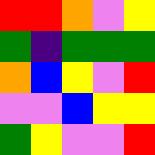[["red", "red", "orange", "violet", "yellow"], ["green", "indigo", "green", "green", "green"], ["orange", "blue", "yellow", "violet", "red"], ["violet", "violet", "blue", "yellow", "yellow"], ["green", "yellow", "violet", "violet", "red"]]